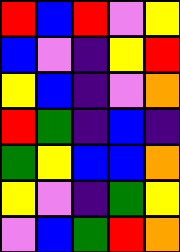[["red", "blue", "red", "violet", "yellow"], ["blue", "violet", "indigo", "yellow", "red"], ["yellow", "blue", "indigo", "violet", "orange"], ["red", "green", "indigo", "blue", "indigo"], ["green", "yellow", "blue", "blue", "orange"], ["yellow", "violet", "indigo", "green", "yellow"], ["violet", "blue", "green", "red", "orange"]]